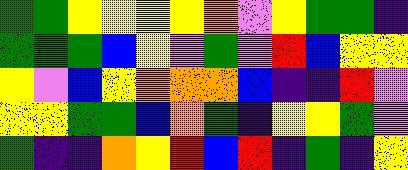[["green", "green", "yellow", "yellow", "yellow", "yellow", "orange", "violet", "yellow", "green", "green", "indigo"], ["green", "green", "green", "blue", "yellow", "violet", "green", "violet", "red", "blue", "yellow", "yellow"], ["yellow", "violet", "blue", "yellow", "orange", "orange", "orange", "blue", "indigo", "indigo", "red", "violet"], ["yellow", "yellow", "green", "green", "blue", "orange", "green", "indigo", "yellow", "yellow", "green", "violet"], ["green", "indigo", "indigo", "orange", "yellow", "red", "blue", "red", "indigo", "green", "indigo", "yellow"]]